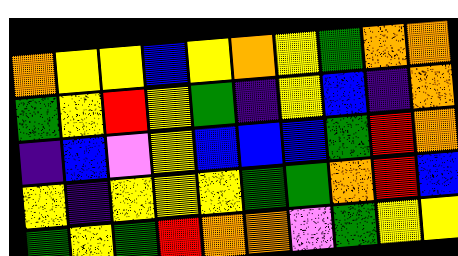[["orange", "yellow", "yellow", "blue", "yellow", "orange", "yellow", "green", "orange", "orange"], ["green", "yellow", "red", "yellow", "green", "indigo", "yellow", "blue", "indigo", "orange"], ["indigo", "blue", "violet", "yellow", "blue", "blue", "blue", "green", "red", "orange"], ["yellow", "indigo", "yellow", "yellow", "yellow", "green", "green", "orange", "red", "blue"], ["green", "yellow", "green", "red", "orange", "orange", "violet", "green", "yellow", "yellow"]]